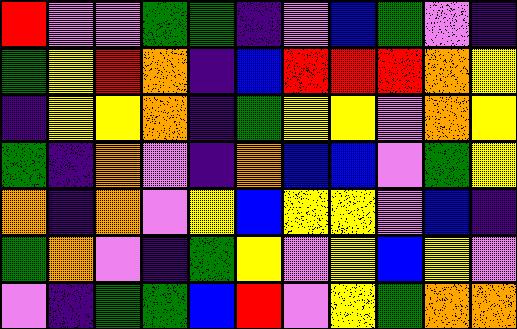[["red", "violet", "violet", "green", "green", "indigo", "violet", "blue", "green", "violet", "indigo"], ["green", "yellow", "red", "orange", "indigo", "blue", "red", "red", "red", "orange", "yellow"], ["indigo", "yellow", "yellow", "orange", "indigo", "green", "yellow", "yellow", "violet", "orange", "yellow"], ["green", "indigo", "orange", "violet", "indigo", "orange", "blue", "blue", "violet", "green", "yellow"], ["orange", "indigo", "orange", "violet", "yellow", "blue", "yellow", "yellow", "violet", "blue", "indigo"], ["green", "orange", "violet", "indigo", "green", "yellow", "violet", "yellow", "blue", "yellow", "violet"], ["violet", "indigo", "green", "green", "blue", "red", "violet", "yellow", "green", "orange", "orange"]]